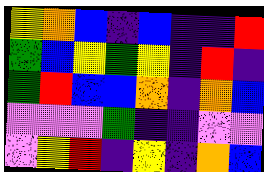[["yellow", "orange", "blue", "indigo", "blue", "indigo", "indigo", "red"], ["green", "blue", "yellow", "green", "yellow", "indigo", "red", "indigo"], ["green", "red", "blue", "blue", "orange", "indigo", "orange", "blue"], ["violet", "violet", "violet", "green", "indigo", "indigo", "violet", "violet"], ["violet", "yellow", "red", "indigo", "yellow", "indigo", "orange", "blue"]]